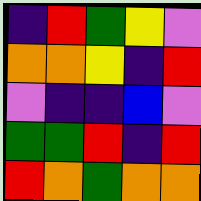[["indigo", "red", "green", "yellow", "violet"], ["orange", "orange", "yellow", "indigo", "red"], ["violet", "indigo", "indigo", "blue", "violet"], ["green", "green", "red", "indigo", "red"], ["red", "orange", "green", "orange", "orange"]]